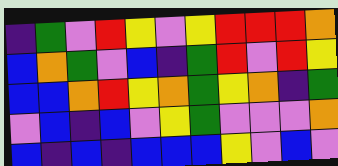[["indigo", "green", "violet", "red", "yellow", "violet", "yellow", "red", "red", "red", "orange"], ["blue", "orange", "green", "violet", "blue", "indigo", "green", "red", "violet", "red", "yellow"], ["blue", "blue", "orange", "red", "yellow", "orange", "green", "yellow", "orange", "indigo", "green"], ["violet", "blue", "indigo", "blue", "violet", "yellow", "green", "violet", "violet", "violet", "orange"], ["blue", "indigo", "blue", "indigo", "blue", "blue", "blue", "yellow", "violet", "blue", "violet"]]